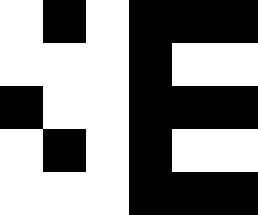[["white", "black", "white", "black", "black", "black"], ["white", "white", "white", "black", "white", "white"], ["black", "white", "white", "black", "black", "black"], ["white", "black", "white", "black", "white", "white"], ["white", "white", "white", "black", "black", "black"]]